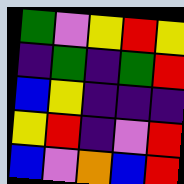[["green", "violet", "yellow", "red", "yellow"], ["indigo", "green", "indigo", "green", "red"], ["blue", "yellow", "indigo", "indigo", "indigo"], ["yellow", "red", "indigo", "violet", "red"], ["blue", "violet", "orange", "blue", "red"]]